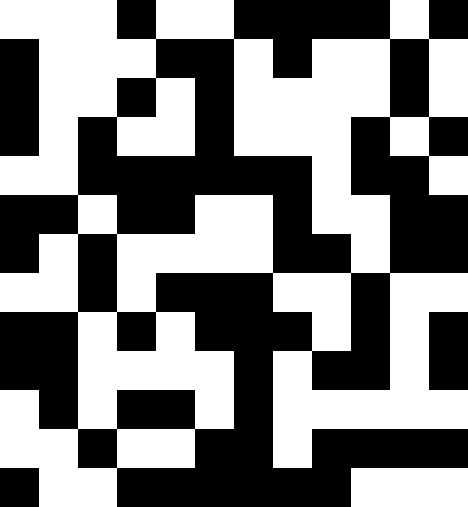[["white", "white", "white", "black", "white", "white", "black", "black", "black", "black", "white", "black"], ["black", "white", "white", "white", "black", "black", "white", "black", "white", "white", "black", "white"], ["black", "white", "white", "black", "white", "black", "white", "white", "white", "white", "black", "white"], ["black", "white", "black", "white", "white", "black", "white", "white", "white", "black", "white", "black"], ["white", "white", "black", "black", "black", "black", "black", "black", "white", "black", "black", "white"], ["black", "black", "white", "black", "black", "white", "white", "black", "white", "white", "black", "black"], ["black", "white", "black", "white", "white", "white", "white", "black", "black", "white", "black", "black"], ["white", "white", "black", "white", "black", "black", "black", "white", "white", "black", "white", "white"], ["black", "black", "white", "black", "white", "black", "black", "black", "white", "black", "white", "black"], ["black", "black", "white", "white", "white", "white", "black", "white", "black", "black", "white", "black"], ["white", "black", "white", "black", "black", "white", "black", "white", "white", "white", "white", "white"], ["white", "white", "black", "white", "white", "black", "black", "white", "black", "black", "black", "black"], ["black", "white", "white", "black", "black", "black", "black", "black", "black", "white", "white", "white"]]